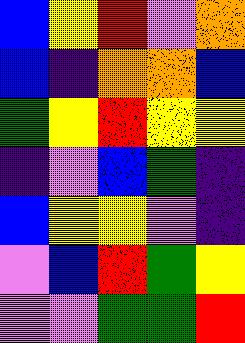[["blue", "yellow", "red", "violet", "orange"], ["blue", "indigo", "orange", "orange", "blue"], ["green", "yellow", "red", "yellow", "yellow"], ["indigo", "violet", "blue", "green", "indigo"], ["blue", "yellow", "yellow", "violet", "indigo"], ["violet", "blue", "red", "green", "yellow"], ["violet", "violet", "green", "green", "red"]]